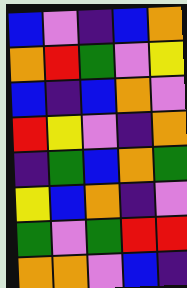[["blue", "violet", "indigo", "blue", "orange"], ["orange", "red", "green", "violet", "yellow"], ["blue", "indigo", "blue", "orange", "violet"], ["red", "yellow", "violet", "indigo", "orange"], ["indigo", "green", "blue", "orange", "green"], ["yellow", "blue", "orange", "indigo", "violet"], ["green", "violet", "green", "red", "red"], ["orange", "orange", "violet", "blue", "indigo"]]